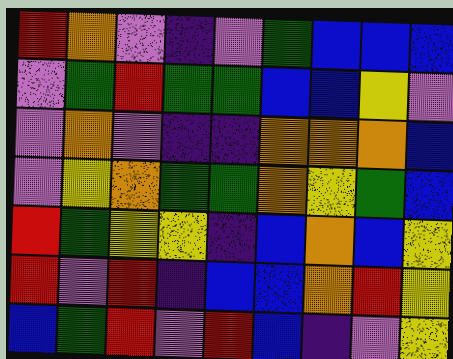[["red", "orange", "violet", "indigo", "violet", "green", "blue", "blue", "blue"], ["violet", "green", "red", "green", "green", "blue", "blue", "yellow", "violet"], ["violet", "orange", "violet", "indigo", "indigo", "orange", "orange", "orange", "blue"], ["violet", "yellow", "orange", "green", "green", "orange", "yellow", "green", "blue"], ["red", "green", "yellow", "yellow", "indigo", "blue", "orange", "blue", "yellow"], ["red", "violet", "red", "indigo", "blue", "blue", "orange", "red", "yellow"], ["blue", "green", "red", "violet", "red", "blue", "indigo", "violet", "yellow"]]